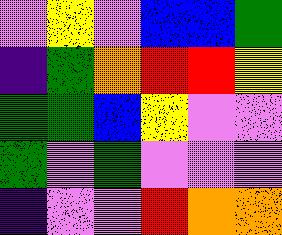[["violet", "yellow", "violet", "blue", "blue", "green"], ["indigo", "green", "orange", "red", "red", "yellow"], ["green", "green", "blue", "yellow", "violet", "violet"], ["green", "violet", "green", "violet", "violet", "violet"], ["indigo", "violet", "violet", "red", "orange", "orange"]]